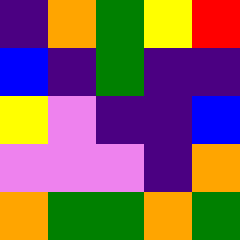[["indigo", "orange", "green", "yellow", "red"], ["blue", "indigo", "green", "indigo", "indigo"], ["yellow", "violet", "indigo", "indigo", "blue"], ["violet", "violet", "violet", "indigo", "orange"], ["orange", "green", "green", "orange", "green"]]